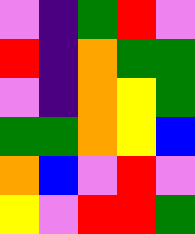[["violet", "indigo", "green", "red", "violet"], ["red", "indigo", "orange", "green", "green"], ["violet", "indigo", "orange", "yellow", "green"], ["green", "green", "orange", "yellow", "blue"], ["orange", "blue", "violet", "red", "violet"], ["yellow", "violet", "red", "red", "green"]]